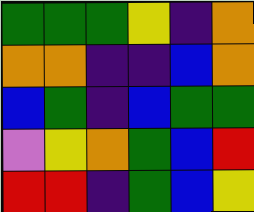[["green", "green", "green", "yellow", "indigo", "orange"], ["orange", "orange", "indigo", "indigo", "blue", "orange"], ["blue", "green", "indigo", "blue", "green", "green"], ["violet", "yellow", "orange", "green", "blue", "red"], ["red", "red", "indigo", "green", "blue", "yellow"]]